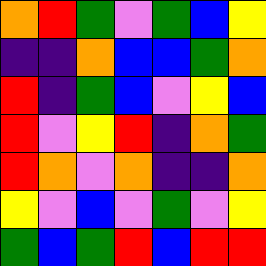[["orange", "red", "green", "violet", "green", "blue", "yellow"], ["indigo", "indigo", "orange", "blue", "blue", "green", "orange"], ["red", "indigo", "green", "blue", "violet", "yellow", "blue"], ["red", "violet", "yellow", "red", "indigo", "orange", "green"], ["red", "orange", "violet", "orange", "indigo", "indigo", "orange"], ["yellow", "violet", "blue", "violet", "green", "violet", "yellow"], ["green", "blue", "green", "red", "blue", "red", "red"]]